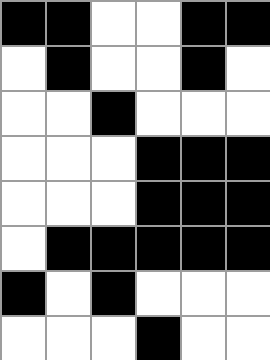[["black", "black", "white", "white", "black", "black"], ["white", "black", "white", "white", "black", "white"], ["white", "white", "black", "white", "white", "white"], ["white", "white", "white", "black", "black", "black"], ["white", "white", "white", "black", "black", "black"], ["white", "black", "black", "black", "black", "black"], ["black", "white", "black", "white", "white", "white"], ["white", "white", "white", "black", "white", "white"]]